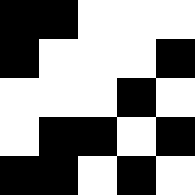[["black", "black", "white", "white", "white"], ["black", "white", "white", "white", "black"], ["white", "white", "white", "black", "white"], ["white", "black", "black", "white", "black"], ["black", "black", "white", "black", "white"]]